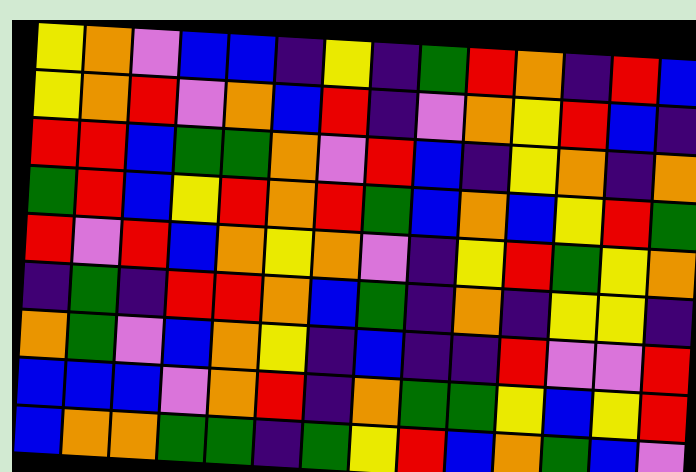[["yellow", "orange", "violet", "blue", "blue", "indigo", "yellow", "indigo", "green", "red", "orange", "indigo", "red", "blue"], ["yellow", "orange", "red", "violet", "orange", "blue", "red", "indigo", "violet", "orange", "yellow", "red", "blue", "indigo"], ["red", "red", "blue", "green", "green", "orange", "violet", "red", "blue", "indigo", "yellow", "orange", "indigo", "orange"], ["green", "red", "blue", "yellow", "red", "orange", "red", "green", "blue", "orange", "blue", "yellow", "red", "green"], ["red", "violet", "red", "blue", "orange", "yellow", "orange", "violet", "indigo", "yellow", "red", "green", "yellow", "orange"], ["indigo", "green", "indigo", "red", "red", "orange", "blue", "green", "indigo", "orange", "indigo", "yellow", "yellow", "indigo"], ["orange", "green", "violet", "blue", "orange", "yellow", "indigo", "blue", "indigo", "indigo", "red", "violet", "violet", "red"], ["blue", "blue", "blue", "violet", "orange", "red", "indigo", "orange", "green", "green", "yellow", "blue", "yellow", "red"], ["blue", "orange", "orange", "green", "green", "indigo", "green", "yellow", "red", "blue", "orange", "green", "blue", "violet"]]